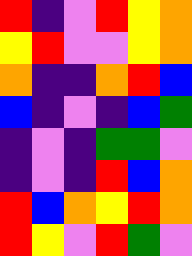[["red", "indigo", "violet", "red", "yellow", "orange"], ["yellow", "red", "violet", "violet", "yellow", "orange"], ["orange", "indigo", "indigo", "orange", "red", "blue"], ["blue", "indigo", "violet", "indigo", "blue", "green"], ["indigo", "violet", "indigo", "green", "green", "violet"], ["indigo", "violet", "indigo", "red", "blue", "orange"], ["red", "blue", "orange", "yellow", "red", "orange"], ["red", "yellow", "violet", "red", "green", "violet"]]